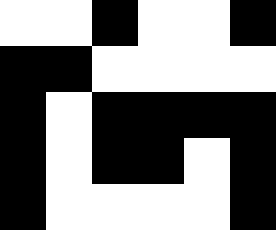[["white", "white", "black", "white", "white", "black"], ["black", "black", "white", "white", "white", "white"], ["black", "white", "black", "black", "black", "black"], ["black", "white", "black", "black", "white", "black"], ["black", "white", "white", "white", "white", "black"]]